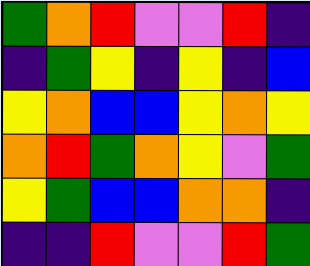[["green", "orange", "red", "violet", "violet", "red", "indigo"], ["indigo", "green", "yellow", "indigo", "yellow", "indigo", "blue"], ["yellow", "orange", "blue", "blue", "yellow", "orange", "yellow"], ["orange", "red", "green", "orange", "yellow", "violet", "green"], ["yellow", "green", "blue", "blue", "orange", "orange", "indigo"], ["indigo", "indigo", "red", "violet", "violet", "red", "green"]]